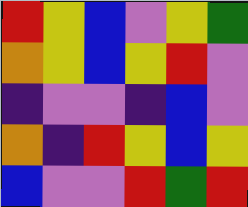[["red", "yellow", "blue", "violet", "yellow", "green"], ["orange", "yellow", "blue", "yellow", "red", "violet"], ["indigo", "violet", "violet", "indigo", "blue", "violet"], ["orange", "indigo", "red", "yellow", "blue", "yellow"], ["blue", "violet", "violet", "red", "green", "red"]]